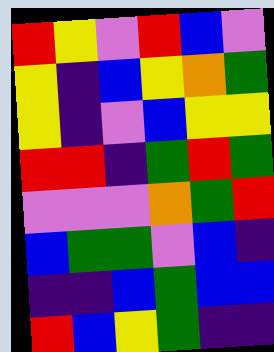[["red", "yellow", "violet", "red", "blue", "violet"], ["yellow", "indigo", "blue", "yellow", "orange", "green"], ["yellow", "indigo", "violet", "blue", "yellow", "yellow"], ["red", "red", "indigo", "green", "red", "green"], ["violet", "violet", "violet", "orange", "green", "red"], ["blue", "green", "green", "violet", "blue", "indigo"], ["indigo", "indigo", "blue", "green", "blue", "blue"], ["red", "blue", "yellow", "green", "indigo", "indigo"]]